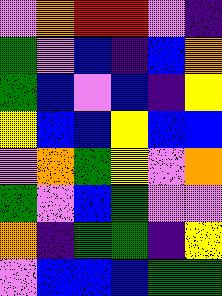[["violet", "orange", "red", "red", "violet", "indigo"], ["green", "violet", "blue", "indigo", "blue", "orange"], ["green", "blue", "violet", "blue", "indigo", "yellow"], ["yellow", "blue", "blue", "yellow", "blue", "blue"], ["violet", "orange", "green", "yellow", "violet", "orange"], ["green", "violet", "blue", "green", "violet", "violet"], ["orange", "indigo", "green", "green", "indigo", "yellow"], ["violet", "blue", "blue", "blue", "green", "green"]]